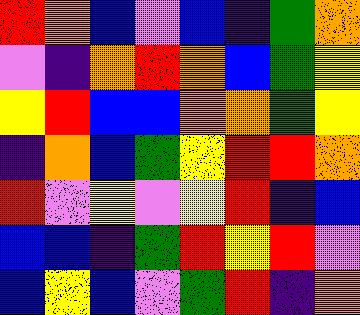[["red", "orange", "blue", "violet", "blue", "indigo", "green", "orange"], ["violet", "indigo", "orange", "red", "orange", "blue", "green", "yellow"], ["yellow", "red", "blue", "blue", "orange", "orange", "green", "yellow"], ["indigo", "orange", "blue", "green", "yellow", "red", "red", "orange"], ["red", "violet", "yellow", "violet", "yellow", "red", "indigo", "blue"], ["blue", "blue", "indigo", "green", "red", "yellow", "red", "violet"], ["blue", "yellow", "blue", "violet", "green", "red", "indigo", "orange"]]